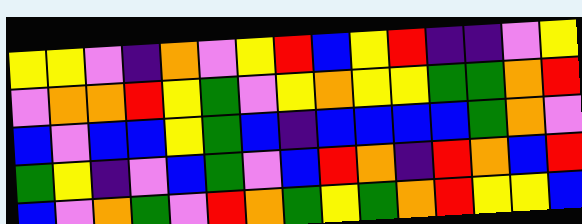[["yellow", "yellow", "violet", "indigo", "orange", "violet", "yellow", "red", "blue", "yellow", "red", "indigo", "indigo", "violet", "yellow"], ["violet", "orange", "orange", "red", "yellow", "green", "violet", "yellow", "orange", "yellow", "yellow", "green", "green", "orange", "red"], ["blue", "violet", "blue", "blue", "yellow", "green", "blue", "indigo", "blue", "blue", "blue", "blue", "green", "orange", "violet"], ["green", "yellow", "indigo", "violet", "blue", "green", "violet", "blue", "red", "orange", "indigo", "red", "orange", "blue", "red"], ["blue", "violet", "orange", "green", "violet", "red", "orange", "green", "yellow", "green", "orange", "red", "yellow", "yellow", "blue"]]